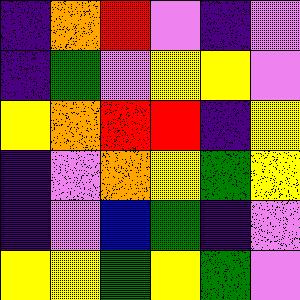[["indigo", "orange", "red", "violet", "indigo", "violet"], ["indigo", "green", "violet", "yellow", "yellow", "violet"], ["yellow", "orange", "red", "red", "indigo", "yellow"], ["indigo", "violet", "orange", "yellow", "green", "yellow"], ["indigo", "violet", "blue", "green", "indigo", "violet"], ["yellow", "yellow", "green", "yellow", "green", "violet"]]